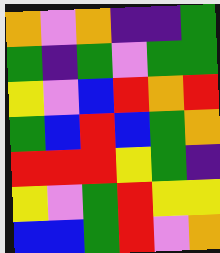[["orange", "violet", "orange", "indigo", "indigo", "green"], ["green", "indigo", "green", "violet", "green", "green"], ["yellow", "violet", "blue", "red", "orange", "red"], ["green", "blue", "red", "blue", "green", "orange"], ["red", "red", "red", "yellow", "green", "indigo"], ["yellow", "violet", "green", "red", "yellow", "yellow"], ["blue", "blue", "green", "red", "violet", "orange"]]